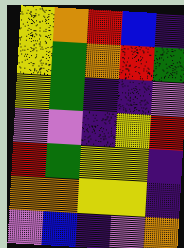[["yellow", "orange", "red", "blue", "indigo"], ["yellow", "green", "orange", "red", "green"], ["yellow", "green", "indigo", "indigo", "violet"], ["violet", "violet", "indigo", "yellow", "red"], ["red", "green", "yellow", "yellow", "indigo"], ["orange", "orange", "yellow", "yellow", "indigo"], ["violet", "blue", "indigo", "violet", "orange"]]